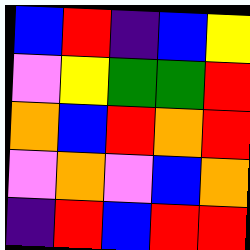[["blue", "red", "indigo", "blue", "yellow"], ["violet", "yellow", "green", "green", "red"], ["orange", "blue", "red", "orange", "red"], ["violet", "orange", "violet", "blue", "orange"], ["indigo", "red", "blue", "red", "red"]]